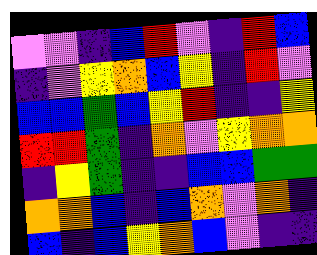[["violet", "violet", "indigo", "blue", "red", "violet", "indigo", "red", "blue"], ["indigo", "violet", "yellow", "orange", "blue", "yellow", "indigo", "red", "violet"], ["blue", "blue", "green", "blue", "yellow", "red", "indigo", "indigo", "yellow"], ["red", "red", "green", "indigo", "orange", "violet", "yellow", "orange", "orange"], ["indigo", "yellow", "green", "indigo", "indigo", "blue", "blue", "green", "green"], ["orange", "orange", "blue", "indigo", "blue", "orange", "violet", "orange", "indigo"], ["blue", "indigo", "blue", "yellow", "orange", "blue", "violet", "indigo", "indigo"]]